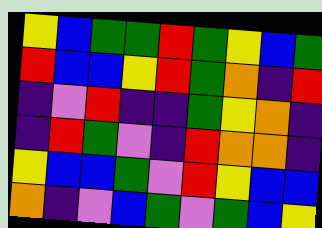[["yellow", "blue", "green", "green", "red", "green", "yellow", "blue", "green"], ["red", "blue", "blue", "yellow", "red", "green", "orange", "indigo", "red"], ["indigo", "violet", "red", "indigo", "indigo", "green", "yellow", "orange", "indigo"], ["indigo", "red", "green", "violet", "indigo", "red", "orange", "orange", "indigo"], ["yellow", "blue", "blue", "green", "violet", "red", "yellow", "blue", "blue"], ["orange", "indigo", "violet", "blue", "green", "violet", "green", "blue", "yellow"]]